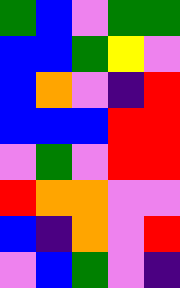[["green", "blue", "violet", "green", "green"], ["blue", "blue", "green", "yellow", "violet"], ["blue", "orange", "violet", "indigo", "red"], ["blue", "blue", "blue", "red", "red"], ["violet", "green", "violet", "red", "red"], ["red", "orange", "orange", "violet", "violet"], ["blue", "indigo", "orange", "violet", "red"], ["violet", "blue", "green", "violet", "indigo"]]